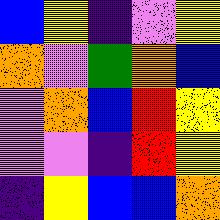[["blue", "yellow", "indigo", "violet", "yellow"], ["orange", "violet", "green", "orange", "blue"], ["violet", "orange", "blue", "red", "yellow"], ["violet", "violet", "indigo", "red", "yellow"], ["indigo", "yellow", "blue", "blue", "orange"]]